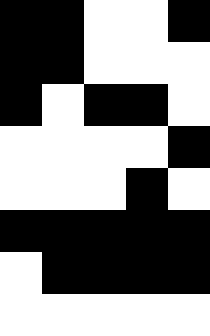[["black", "black", "white", "white", "black"], ["black", "black", "white", "white", "white"], ["black", "white", "black", "black", "white"], ["white", "white", "white", "white", "black"], ["white", "white", "white", "black", "white"], ["black", "black", "black", "black", "black"], ["white", "black", "black", "black", "black"], ["white", "white", "white", "white", "white"]]